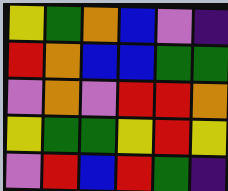[["yellow", "green", "orange", "blue", "violet", "indigo"], ["red", "orange", "blue", "blue", "green", "green"], ["violet", "orange", "violet", "red", "red", "orange"], ["yellow", "green", "green", "yellow", "red", "yellow"], ["violet", "red", "blue", "red", "green", "indigo"]]